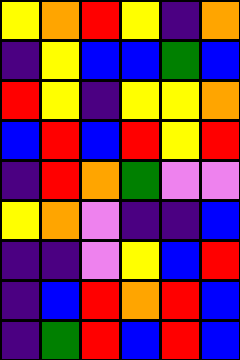[["yellow", "orange", "red", "yellow", "indigo", "orange"], ["indigo", "yellow", "blue", "blue", "green", "blue"], ["red", "yellow", "indigo", "yellow", "yellow", "orange"], ["blue", "red", "blue", "red", "yellow", "red"], ["indigo", "red", "orange", "green", "violet", "violet"], ["yellow", "orange", "violet", "indigo", "indigo", "blue"], ["indigo", "indigo", "violet", "yellow", "blue", "red"], ["indigo", "blue", "red", "orange", "red", "blue"], ["indigo", "green", "red", "blue", "red", "blue"]]